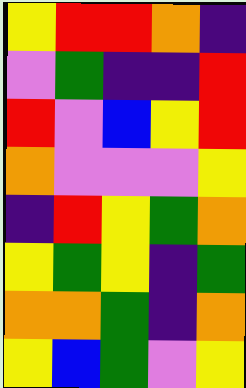[["yellow", "red", "red", "orange", "indigo"], ["violet", "green", "indigo", "indigo", "red"], ["red", "violet", "blue", "yellow", "red"], ["orange", "violet", "violet", "violet", "yellow"], ["indigo", "red", "yellow", "green", "orange"], ["yellow", "green", "yellow", "indigo", "green"], ["orange", "orange", "green", "indigo", "orange"], ["yellow", "blue", "green", "violet", "yellow"]]